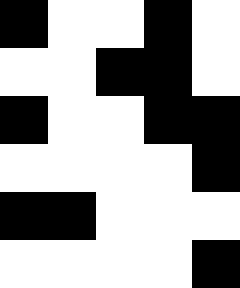[["black", "white", "white", "black", "white"], ["white", "white", "black", "black", "white"], ["black", "white", "white", "black", "black"], ["white", "white", "white", "white", "black"], ["black", "black", "white", "white", "white"], ["white", "white", "white", "white", "black"]]